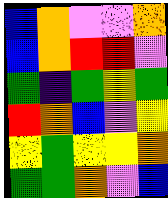[["blue", "orange", "violet", "violet", "orange"], ["blue", "orange", "red", "red", "violet"], ["green", "indigo", "green", "yellow", "green"], ["red", "orange", "blue", "violet", "yellow"], ["yellow", "green", "yellow", "yellow", "orange"], ["green", "green", "orange", "violet", "blue"]]